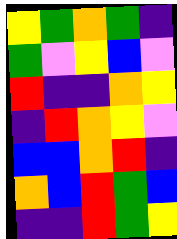[["yellow", "green", "orange", "green", "indigo"], ["green", "violet", "yellow", "blue", "violet"], ["red", "indigo", "indigo", "orange", "yellow"], ["indigo", "red", "orange", "yellow", "violet"], ["blue", "blue", "orange", "red", "indigo"], ["orange", "blue", "red", "green", "blue"], ["indigo", "indigo", "red", "green", "yellow"]]